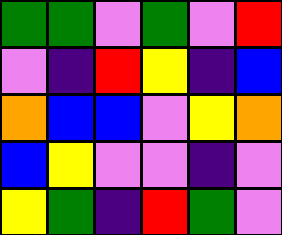[["green", "green", "violet", "green", "violet", "red"], ["violet", "indigo", "red", "yellow", "indigo", "blue"], ["orange", "blue", "blue", "violet", "yellow", "orange"], ["blue", "yellow", "violet", "violet", "indigo", "violet"], ["yellow", "green", "indigo", "red", "green", "violet"]]